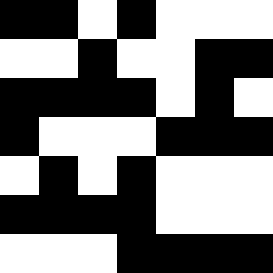[["black", "black", "white", "black", "white", "white", "white"], ["white", "white", "black", "white", "white", "black", "black"], ["black", "black", "black", "black", "white", "black", "white"], ["black", "white", "white", "white", "black", "black", "black"], ["white", "black", "white", "black", "white", "white", "white"], ["black", "black", "black", "black", "white", "white", "white"], ["white", "white", "white", "black", "black", "black", "black"]]